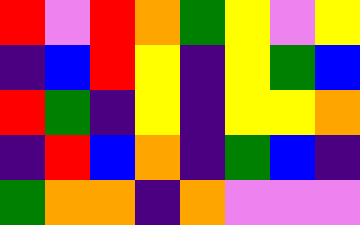[["red", "violet", "red", "orange", "green", "yellow", "violet", "yellow"], ["indigo", "blue", "red", "yellow", "indigo", "yellow", "green", "blue"], ["red", "green", "indigo", "yellow", "indigo", "yellow", "yellow", "orange"], ["indigo", "red", "blue", "orange", "indigo", "green", "blue", "indigo"], ["green", "orange", "orange", "indigo", "orange", "violet", "violet", "violet"]]